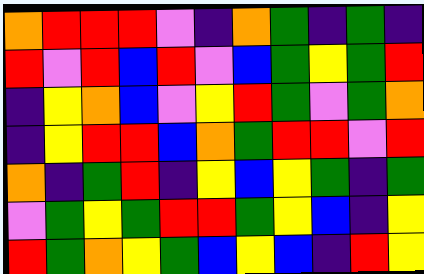[["orange", "red", "red", "red", "violet", "indigo", "orange", "green", "indigo", "green", "indigo"], ["red", "violet", "red", "blue", "red", "violet", "blue", "green", "yellow", "green", "red"], ["indigo", "yellow", "orange", "blue", "violet", "yellow", "red", "green", "violet", "green", "orange"], ["indigo", "yellow", "red", "red", "blue", "orange", "green", "red", "red", "violet", "red"], ["orange", "indigo", "green", "red", "indigo", "yellow", "blue", "yellow", "green", "indigo", "green"], ["violet", "green", "yellow", "green", "red", "red", "green", "yellow", "blue", "indigo", "yellow"], ["red", "green", "orange", "yellow", "green", "blue", "yellow", "blue", "indigo", "red", "yellow"]]